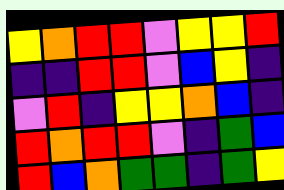[["yellow", "orange", "red", "red", "violet", "yellow", "yellow", "red"], ["indigo", "indigo", "red", "red", "violet", "blue", "yellow", "indigo"], ["violet", "red", "indigo", "yellow", "yellow", "orange", "blue", "indigo"], ["red", "orange", "red", "red", "violet", "indigo", "green", "blue"], ["red", "blue", "orange", "green", "green", "indigo", "green", "yellow"]]